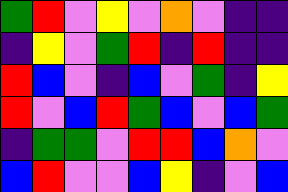[["green", "red", "violet", "yellow", "violet", "orange", "violet", "indigo", "indigo"], ["indigo", "yellow", "violet", "green", "red", "indigo", "red", "indigo", "indigo"], ["red", "blue", "violet", "indigo", "blue", "violet", "green", "indigo", "yellow"], ["red", "violet", "blue", "red", "green", "blue", "violet", "blue", "green"], ["indigo", "green", "green", "violet", "red", "red", "blue", "orange", "violet"], ["blue", "red", "violet", "violet", "blue", "yellow", "indigo", "violet", "blue"]]